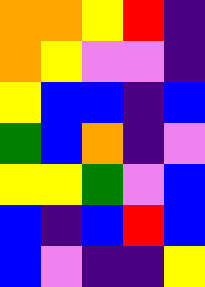[["orange", "orange", "yellow", "red", "indigo"], ["orange", "yellow", "violet", "violet", "indigo"], ["yellow", "blue", "blue", "indigo", "blue"], ["green", "blue", "orange", "indigo", "violet"], ["yellow", "yellow", "green", "violet", "blue"], ["blue", "indigo", "blue", "red", "blue"], ["blue", "violet", "indigo", "indigo", "yellow"]]